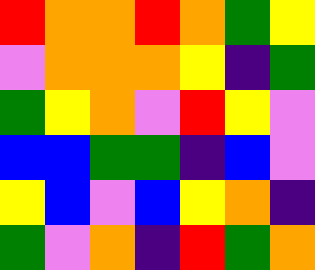[["red", "orange", "orange", "red", "orange", "green", "yellow"], ["violet", "orange", "orange", "orange", "yellow", "indigo", "green"], ["green", "yellow", "orange", "violet", "red", "yellow", "violet"], ["blue", "blue", "green", "green", "indigo", "blue", "violet"], ["yellow", "blue", "violet", "blue", "yellow", "orange", "indigo"], ["green", "violet", "orange", "indigo", "red", "green", "orange"]]